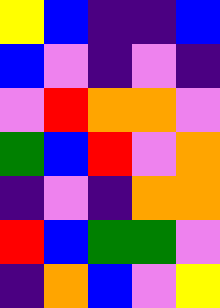[["yellow", "blue", "indigo", "indigo", "blue"], ["blue", "violet", "indigo", "violet", "indigo"], ["violet", "red", "orange", "orange", "violet"], ["green", "blue", "red", "violet", "orange"], ["indigo", "violet", "indigo", "orange", "orange"], ["red", "blue", "green", "green", "violet"], ["indigo", "orange", "blue", "violet", "yellow"]]